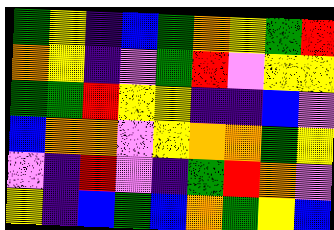[["green", "yellow", "indigo", "blue", "green", "orange", "yellow", "green", "red"], ["orange", "yellow", "indigo", "violet", "green", "red", "violet", "yellow", "yellow"], ["green", "green", "red", "yellow", "yellow", "indigo", "indigo", "blue", "violet"], ["blue", "orange", "orange", "violet", "yellow", "orange", "orange", "green", "yellow"], ["violet", "indigo", "red", "violet", "indigo", "green", "red", "orange", "violet"], ["yellow", "indigo", "blue", "green", "blue", "orange", "green", "yellow", "blue"]]